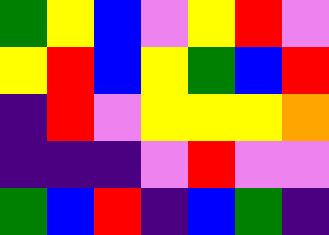[["green", "yellow", "blue", "violet", "yellow", "red", "violet"], ["yellow", "red", "blue", "yellow", "green", "blue", "red"], ["indigo", "red", "violet", "yellow", "yellow", "yellow", "orange"], ["indigo", "indigo", "indigo", "violet", "red", "violet", "violet"], ["green", "blue", "red", "indigo", "blue", "green", "indigo"]]